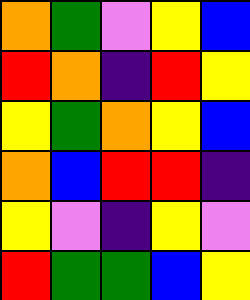[["orange", "green", "violet", "yellow", "blue"], ["red", "orange", "indigo", "red", "yellow"], ["yellow", "green", "orange", "yellow", "blue"], ["orange", "blue", "red", "red", "indigo"], ["yellow", "violet", "indigo", "yellow", "violet"], ["red", "green", "green", "blue", "yellow"]]